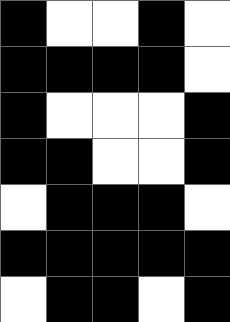[["black", "white", "white", "black", "white"], ["black", "black", "black", "black", "white"], ["black", "white", "white", "white", "black"], ["black", "black", "white", "white", "black"], ["white", "black", "black", "black", "white"], ["black", "black", "black", "black", "black"], ["white", "black", "black", "white", "black"]]